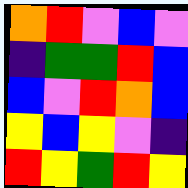[["orange", "red", "violet", "blue", "violet"], ["indigo", "green", "green", "red", "blue"], ["blue", "violet", "red", "orange", "blue"], ["yellow", "blue", "yellow", "violet", "indigo"], ["red", "yellow", "green", "red", "yellow"]]